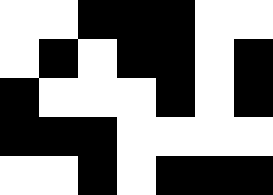[["white", "white", "black", "black", "black", "white", "white"], ["white", "black", "white", "black", "black", "white", "black"], ["black", "white", "white", "white", "black", "white", "black"], ["black", "black", "black", "white", "white", "white", "white"], ["white", "white", "black", "white", "black", "black", "black"]]